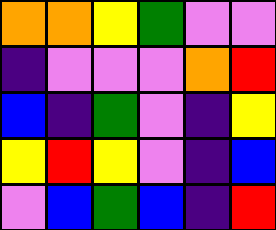[["orange", "orange", "yellow", "green", "violet", "violet"], ["indigo", "violet", "violet", "violet", "orange", "red"], ["blue", "indigo", "green", "violet", "indigo", "yellow"], ["yellow", "red", "yellow", "violet", "indigo", "blue"], ["violet", "blue", "green", "blue", "indigo", "red"]]